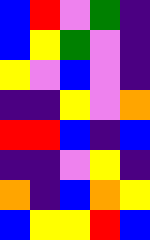[["blue", "red", "violet", "green", "indigo"], ["blue", "yellow", "green", "violet", "indigo"], ["yellow", "violet", "blue", "violet", "indigo"], ["indigo", "indigo", "yellow", "violet", "orange"], ["red", "red", "blue", "indigo", "blue"], ["indigo", "indigo", "violet", "yellow", "indigo"], ["orange", "indigo", "blue", "orange", "yellow"], ["blue", "yellow", "yellow", "red", "blue"]]